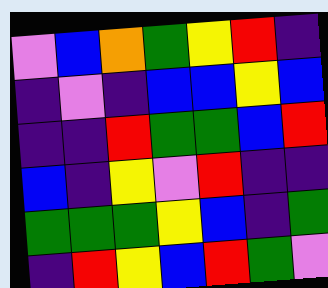[["violet", "blue", "orange", "green", "yellow", "red", "indigo"], ["indigo", "violet", "indigo", "blue", "blue", "yellow", "blue"], ["indigo", "indigo", "red", "green", "green", "blue", "red"], ["blue", "indigo", "yellow", "violet", "red", "indigo", "indigo"], ["green", "green", "green", "yellow", "blue", "indigo", "green"], ["indigo", "red", "yellow", "blue", "red", "green", "violet"]]